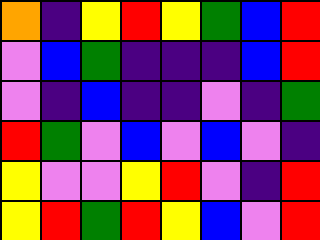[["orange", "indigo", "yellow", "red", "yellow", "green", "blue", "red"], ["violet", "blue", "green", "indigo", "indigo", "indigo", "blue", "red"], ["violet", "indigo", "blue", "indigo", "indigo", "violet", "indigo", "green"], ["red", "green", "violet", "blue", "violet", "blue", "violet", "indigo"], ["yellow", "violet", "violet", "yellow", "red", "violet", "indigo", "red"], ["yellow", "red", "green", "red", "yellow", "blue", "violet", "red"]]